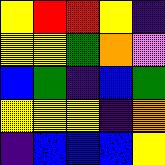[["yellow", "red", "red", "yellow", "indigo"], ["yellow", "yellow", "green", "orange", "violet"], ["blue", "green", "indigo", "blue", "green"], ["yellow", "yellow", "yellow", "indigo", "orange"], ["indigo", "blue", "blue", "blue", "yellow"]]